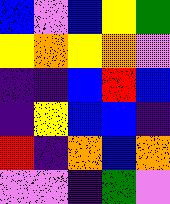[["blue", "violet", "blue", "yellow", "green"], ["yellow", "orange", "yellow", "orange", "violet"], ["indigo", "indigo", "blue", "red", "blue"], ["indigo", "yellow", "blue", "blue", "indigo"], ["red", "indigo", "orange", "blue", "orange"], ["violet", "violet", "indigo", "green", "violet"]]